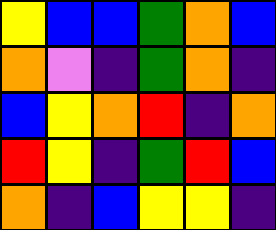[["yellow", "blue", "blue", "green", "orange", "blue"], ["orange", "violet", "indigo", "green", "orange", "indigo"], ["blue", "yellow", "orange", "red", "indigo", "orange"], ["red", "yellow", "indigo", "green", "red", "blue"], ["orange", "indigo", "blue", "yellow", "yellow", "indigo"]]